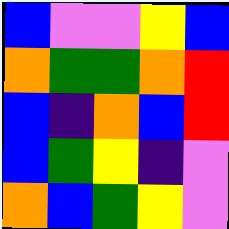[["blue", "violet", "violet", "yellow", "blue"], ["orange", "green", "green", "orange", "red"], ["blue", "indigo", "orange", "blue", "red"], ["blue", "green", "yellow", "indigo", "violet"], ["orange", "blue", "green", "yellow", "violet"]]